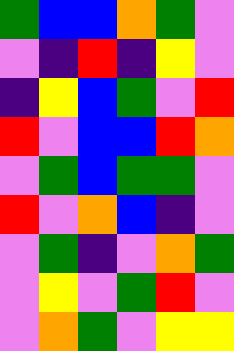[["green", "blue", "blue", "orange", "green", "violet"], ["violet", "indigo", "red", "indigo", "yellow", "violet"], ["indigo", "yellow", "blue", "green", "violet", "red"], ["red", "violet", "blue", "blue", "red", "orange"], ["violet", "green", "blue", "green", "green", "violet"], ["red", "violet", "orange", "blue", "indigo", "violet"], ["violet", "green", "indigo", "violet", "orange", "green"], ["violet", "yellow", "violet", "green", "red", "violet"], ["violet", "orange", "green", "violet", "yellow", "yellow"]]